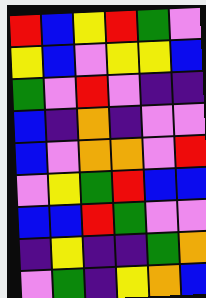[["red", "blue", "yellow", "red", "green", "violet"], ["yellow", "blue", "violet", "yellow", "yellow", "blue"], ["green", "violet", "red", "violet", "indigo", "indigo"], ["blue", "indigo", "orange", "indigo", "violet", "violet"], ["blue", "violet", "orange", "orange", "violet", "red"], ["violet", "yellow", "green", "red", "blue", "blue"], ["blue", "blue", "red", "green", "violet", "violet"], ["indigo", "yellow", "indigo", "indigo", "green", "orange"], ["violet", "green", "indigo", "yellow", "orange", "blue"]]